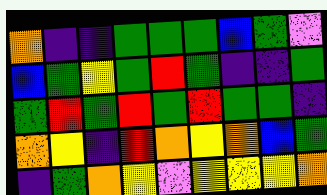[["orange", "indigo", "indigo", "green", "green", "green", "blue", "green", "violet"], ["blue", "green", "yellow", "green", "red", "green", "indigo", "indigo", "green"], ["green", "red", "green", "red", "green", "red", "green", "green", "indigo"], ["orange", "yellow", "indigo", "red", "orange", "yellow", "orange", "blue", "green"], ["indigo", "green", "orange", "yellow", "violet", "yellow", "yellow", "yellow", "orange"]]